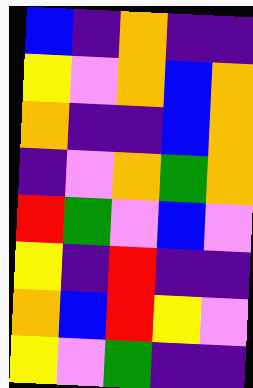[["blue", "indigo", "orange", "indigo", "indigo"], ["yellow", "violet", "orange", "blue", "orange"], ["orange", "indigo", "indigo", "blue", "orange"], ["indigo", "violet", "orange", "green", "orange"], ["red", "green", "violet", "blue", "violet"], ["yellow", "indigo", "red", "indigo", "indigo"], ["orange", "blue", "red", "yellow", "violet"], ["yellow", "violet", "green", "indigo", "indigo"]]